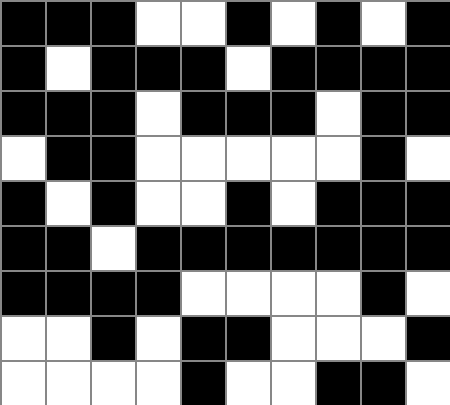[["black", "black", "black", "white", "white", "black", "white", "black", "white", "black"], ["black", "white", "black", "black", "black", "white", "black", "black", "black", "black"], ["black", "black", "black", "white", "black", "black", "black", "white", "black", "black"], ["white", "black", "black", "white", "white", "white", "white", "white", "black", "white"], ["black", "white", "black", "white", "white", "black", "white", "black", "black", "black"], ["black", "black", "white", "black", "black", "black", "black", "black", "black", "black"], ["black", "black", "black", "black", "white", "white", "white", "white", "black", "white"], ["white", "white", "black", "white", "black", "black", "white", "white", "white", "black"], ["white", "white", "white", "white", "black", "white", "white", "black", "black", "white"]]